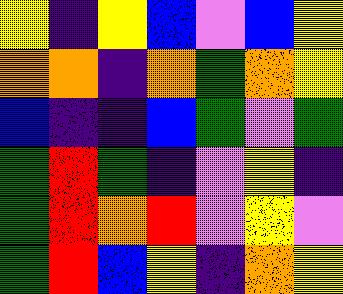[["yellow", "indigo", "yellow", "blue", "violet", "blue", "yellow"], ["orange", "orange", "indigo", "orange", "green", "orange", "yellow"], ["blue", "indigo", "indigo", "blue", "green", "violet", "green"], ["green", "red", "green", "indigo", "violet", "yellow", "indigo"], ["green", "red", "orange", "red", "violet", "yellow", "violet"], ["green", "red", "blue", "yellow", "indigo", "orange", "yellow"]]